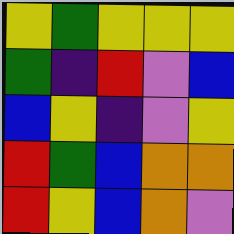[["yellow", "green", "yellow", "yellow", "yellow"], ["green", "indigo", "red", "violet", "blue"], ["blue", "yellow", "indigo", "violet", "yellow"], ["red", "green", "blue", "orange", "orange"], ["red", "yellow", "blue", "orange", "violet"]]